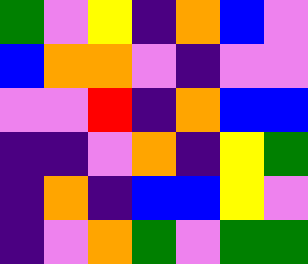[["green", "violet", "yellow", "indigo", "orange", "blue", "violet"], ["blue", "orange", "orange", "violet", "indigo", "violet", "violet"], ["violet", "violet", "red", "indigo", "orange", "blue", "blue"], ["indigo", "indigo", "violet", "orange", "indigo", "yellow", "green"], ["indigo", "orange", "indigo", "blue", "blue", "yellow", "violet"], ["indigo", "violet", "orange", "green", "violet", "green", "green"]]